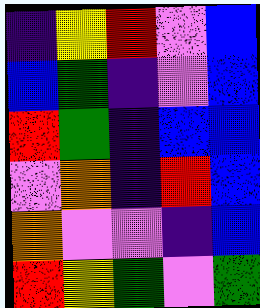[["indigo", "yellow", "red", "violet", "blue"], ["blue", "green", "indigo", "violet", "blue"], ["red", "green", "indigo", "blue", "blue"], ["violet", "orange", "indigo", "red", "blue"], ["orange", "violet", "violet", "indigo", "blue"], ["red", "yellow", "green", "violet", "green"]]